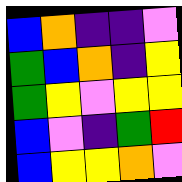[["blue", "orange", "indigo", "indigo", "violet"], ["green", "blue", "orange", "indigo", "yellow"], ["green", "yellow", "violet", "yellow", "yellow"], ["blue", "violet", "indigo", "green", "red"], ["blue", "yellow", "yellow", "orange", "violet"]]